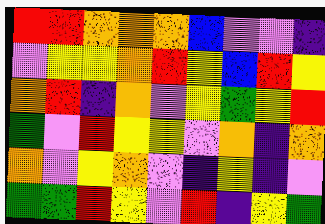[["red", "red", "orange", "orange", "orange", "blue", "violet", "violet", "indigo"], ["violet", "yellow", "yellow", "orange", "red", "yellow", "blue", "red", "yellow"], ["orange", "red", "indigo", "orange", "violet", "yellow", "green", "yellow", "red"], ["green", "violet", "red", "yellow", "yellow", "violet", "orange", "indigo", "orange"], ["orange", "violet", "yellow", "orange", "violet", "indigo", "yellow", "indigo", "violet"], ["green", "green", "red", "yellow", "violet", "red", "indigo", "yellow", "green"]]